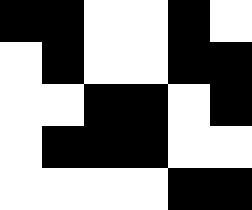[["black", "black", "white", "white", "black", "white"], ["white", "black", "white", "white", "black", "black"], ["white", "white", "black", "black", "white", "black"], ["white", "black", "black", "black", "white", "white"], ["white", "white", "white", "white", "black", "black"]]